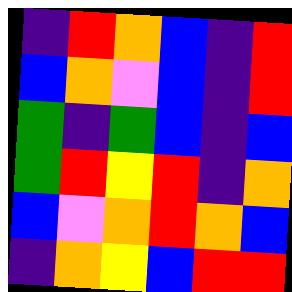[["indigo", "red", "orange", "blue", "indigo", "red"], ["blue", "orange", "violet", "blue", "indigo", "red"], ["green", "indigo", "green", "blue", "indigo", "blue"], ["green", "red", "yellow", "red", "indigo", "orange"], ["blue", "violet", "orange", "red", "orange", "blue"], ["indigo", "orange", "yellow", "blue", "red", "red"]]